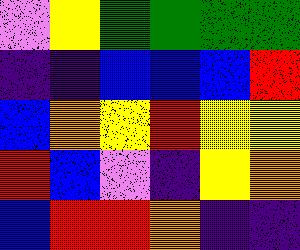[["violet", "yellow", "green", "green", "green", "green"], ["indigo", "indigo", "blue", "blue", "blue", "red"], ["blue", "orange", "yellow", "red", "yellow", "yellow"], ["red", "blue", "violet", "indigo", "yellow", "orange"], ["blue", "red", "red", "orange", "indigo", "indigo"]]